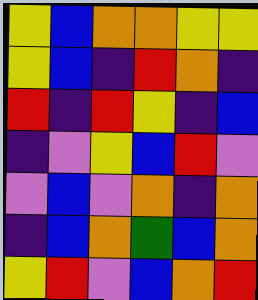[["yellow", "blue", "orange", "orange", "yellow", "yellow"], ["yellow", "blue", "indigo", "red", "orange", "indigo"], ["red", "indigo", "red", "yellow", "indigo", "blue"], ["indigo", "violet", "yellow", "blue", "red", "violet"], ["violet", "blue", "violet", "orange", "indigo", "orange"], ["indigo", "blue", "orange", "green", "blue", "orange"], ["yellow", "red", "violet", "blue", "orange", "red"]]